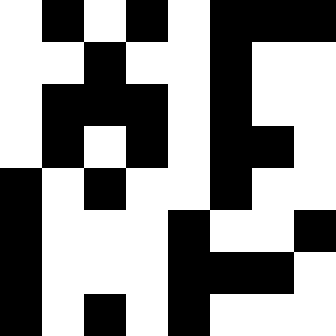[["white", "black", "white", "black", "white", "black", "black", "black"], ["white", "white", "black", "white", "white", "black", "white", "white"], ["white", "black", "black", "black", "white", "black", "white", "white"], ["white", "black", "white", "black", "white", "black", "black", "white"], ["black", "white", "black", "white", "white", "black", "white", "white"], ["black", "white", "white", "white", "black", "white", "white", "black"], ["black", "white", "white", "white", "black", "black", "black", "white"], ["black", "white", "black", "white", "black", "white", "white", "white"]]